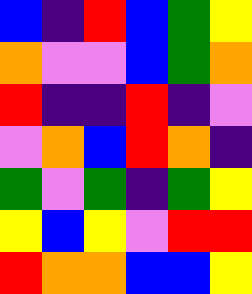[["blue", "indigo", "red", "blue", "green", "yellow"], ["orange", "violet", "violet", "blue", "green", "orange"], ["red", "indigo", "indigo", "red", "indigo", "violet"], ["violet", "orange", "blue", "red", "orange", "indigo"], ["green", "violet", "green", "indigo", "green", "yellow"], ["yellow", "blue", "yellow", "violet", "red", "red"], ["red", "orange", "orange", "blue", "blue", "yellow"]]